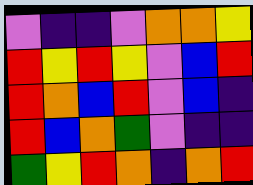[["violet", "indigo", "indigo", "violet", "orange", "orange", "yellow"], ["red", "yellow", "red", "yellow", "violet", "blue", "red"], ["red", "orange", "blue", "red", "violet", "blue", "indigo"], ["red", "blue", "orange", "green", "violet", "indigo", "indigo"], ["green", "yellow", "red", "orange", "indigo", "orange", "red"]]